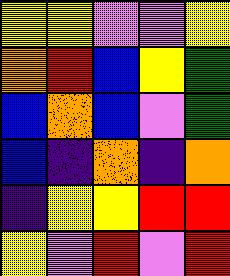[["yellow", "yellow", "violet", "violet", "yellow"], ["orange", "red", "blue", "yellow", "green"], ["blue", "orange", "blue", "violet", "green"], ["blue", "indigo", "orange", "indigo", "orange"], ["indigo", "yellow", "yellow", "red", "red"], ["yellow", "violet", "red", "violet", "red"]]